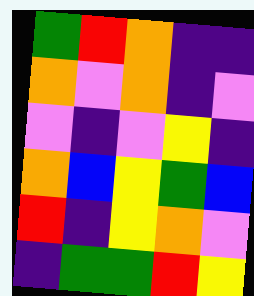[["green", "red", "orange", "indigo", "indigo"], ["orange", "violet", "orange", "indigo", "violet"], ["violet", "indigo", "violet", "yellow", "indigo"], ["orange", "blue", "yellow", "green", "blue"], ["red", "indigo", "yellow", "orange", "violet"], ["indigo", "green", "green", "red", "yellow"]]